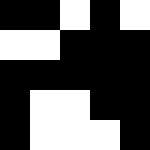[["black", "black", "white", "black", "white"], ["white", "white", "black", "black", "black"], ["black", "black", "black", "black", "black"], ["black", "white", "white", "black", "black"], ["black", "white", "white", "white", "black"]]